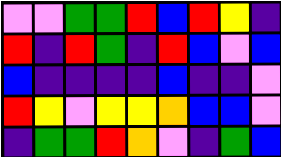[["violet", "violet", "green", "green", "red", "blue", "red", "yellow", "indigo"], ["red", "indigo", "red", "green", "indigo", "red", "blue", "violet", "blue"], ["blue", "indigo", "indigo", "indigo", "indigo", "blue", "indigo", "indigo", "violet"], ["red", "yellow", "violet", "yellow", "yellow", "orange", "blue", "blue", "violet"], ["indigo", "green", "green", "red", "orange", "violet", "indigo", "green", "blue"]]